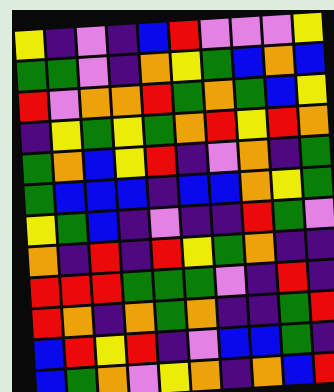[["yellow", "indigo", "violet", "indigo", "blue", "red", "violet", "violet", "violet", "yellow"], ["green", "green", "violet", "indigo", "orange", "yellow", "green", "blue", "orange", "blue"], ["red", "violet", "orange", "orange", "red", "green", "orange", "green", "blue", "yellow"], ["indigo", "yellow", "green", "yellow", "green", "orange", "red", "yellow", "red", "orange"], ["green", "orange", "blue", "yellow", "red", "indigo", "violet", "orange", "indigo", "green"], ["green", "blue", "blue", "blue", "indigo", "blue", "blue", "orange", "yellow", "green"], ["yellow", "green", "blue", "indigo", "violet", "indigo", "indigo", "red", "green", "violet"], ["orange", "indigo", "red", "indigo", "red", "yellow", "green", "orange", "indigo", "indigo"], ["red", "red", "red", "green", "green", "green", "violet", "indigo", "red", "indigo"], ["red", "orange", "indigo", "orange", "green", "orange", "indigo", "indigo", "green", "red"], ["blue", "red", "yellow", "red", "indigo", "violet", "blue", "blue", "green", "indigo"], ["blue", "green", "orange", "violet", "yellow", "orange", "indigo", "orange", "blue", "red"]]